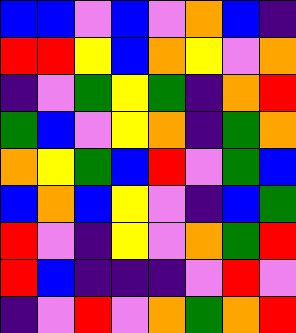[["blue", "blue", "violet", "blue", "violet", "orange", "blue", "indigo"], ["red", "red", "yellow", "blue", "orange", "yellow", "violet", "orange"], ["indigo", "violet", "green", "yellow", "green", "indigo", "orange", "red"], ["green", "blue", "violet", "yellow", "orange", "indigo", "green", "orange"], ["orange", "yellow", "green", "blue", "red", "violet", "green", "blue"], ["blue", "orange", "blue", "yellow", "violet", "indigo", "blue", "green"], ["red", "violet", "indigo", "yellow", "violet", "orange", "green", "red"], ["red", "blue", "indigo", "indigo", "indigo", "violet", "red", "violet"], ["indigo", "violet", "red", "violet", "orange", "green", "orange", "red"]]